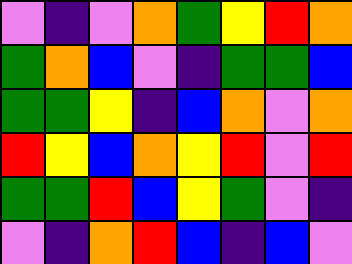[["violet", "indigo", "violet", "orange", "green", "yellow", "red", "orange"], ["green", "orange", "blue", "violet", "indigo", "green", "green", "blue"], ["green", "green", "yellow", "indigo", "blue", "orange", "violet", "orange"], ["red", "yellow", "blue", "orange", "yellow", "red", "violet", "red"], ["green", "green", "red", "blue", "yellow", "green", "violet", "indigo"], ["violet", "indigo", "orange", "red", "blue", "indigo", "blue", "violet"]]